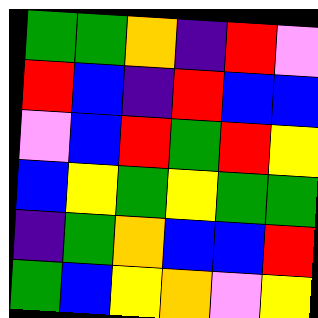[["green", "green", "orange", "indigo", "red", "violet"], ["red", "blue", "indigo", "red", "blue", "blue"], ["violet", "blue", "red", "green", "red", "yellow"], ["blue", "yellow", "green", "yellow", "green", "green"], ["indigo", "green", "orange", "blue", "blue", "red"], ["green", "blue", "yellow", "orange", "violet", "yellow"]]